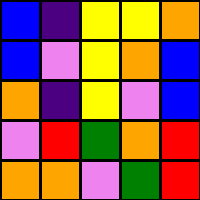[["blue", "indigo", "yellow", "yellow", "orange"], ["blue", "violet", "yellow", "orange", "blue"], ["orange", "indigo", "yellow", "violet", "blue"], ["violet", "red", "green", "orange", "red"], ["orange", "orange", "violet", "green", "red"]]